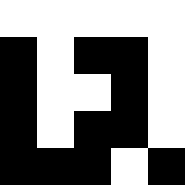[["white", "white", "white", "white", "white"], ["black", "white", "black", "black", "white"], ["black", "white", "white", "black", "white"], ["black", "white", "black", "black", "white"], ["black", "black", "black", "white", "black"]]